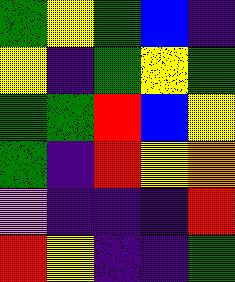[["green", "yellow", "green", "blue", "indigo"], ["yellow", "indigo", "green", "yellow", "green"], ["green", "green", "red", "blue", "yellow"], ["green", "indigo", "red", "yellow", "orange"], ["violet", "indigo", "indigo", "indigo", "red"], ["red", "yellow", "indigo", "indigo", "green"]]